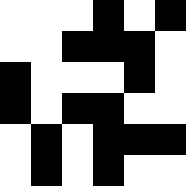[["white", "white", "white", "black", "white", "black"], ["white", "white", "black", "black", "black", "white"], ["black", "white", "white", "white", "black", "white"], ["black", "white", "black", "black", "white", "white"], ["white", "black", "white", "black", "black", "black"], ["white", "black", "white", "black", "white", "white"]]